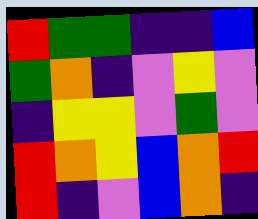[["red", "green", "green", "indigo", "indigo", "blue"], ["green", "orange", "indigo", "violet", "yellow", "violet"], ["indigo", "yellow", "yellow", "violet", "green", "violet"], ["red", "orange", "yellow", "blue", "orange", "red"], ["red", "indigo", "violet", "blue", "orange", "indigo"]]